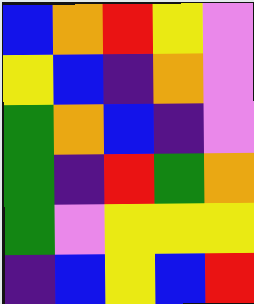[["blue", "orange", "red", "yellow", "violet"], ["yellow", "blue", "indigo", "orange", "violet"], ["green", "orange", "blue", "indigo", "violet"], ["green", "indigo", "red", "green", "orange"], ["green", "violet", "yellow", "yellow", "yellow"], ["indigo", "blue", "yellow", "blue", "red"]]